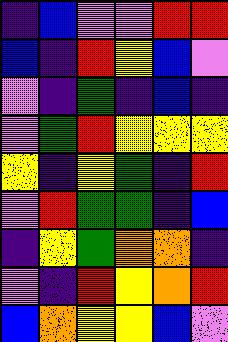[["indigo", "blue", "violet", "violet", "red", "red"], ["blue", "indigo", "red", "yellow", "blue", "violet"], ["violet", "indigo", "green", "indigo", "blue", "indigo"], ["violet", "green", "red", "yellow", "yellow", "yellow"], ["yellow", "indigo", "yellow", "green", "indigo", "red"], ["violet", "red", "green", "green", "indigo", "blue"], ["indigo", "yellow", "green", "orange", "orange", "indigo"], ["violet", "indigo", "red", "yellow", "orange", "red"], ["blue", "orange", "yellow", "yellow", "blue", "violet"]]